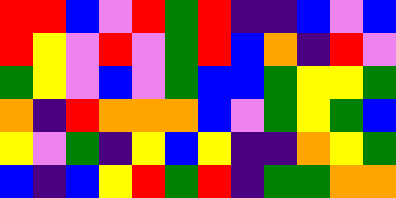[["red", "red", "blue", "violet", "red", "green", "red", "indigo", "indigo", "blue", "violet", "blue"], ["red", "yellow", "violet", "red", "violet", "green", "red", "blue", "orange", "indigo", "red", "violet"], ["green", "yellow", "violet", "blue", "violet", "green", "blue", "blue", "green", "yellow", "yellow", "green"], ["orange", "indigo", "red", "orange", "orange", "orange", "blue", "violet", "green", "yellow", "green", "blue"], ["yellow", "violet", "green", "indigo", "yellow", "blue", "yellow", "indigo", "indigo", "orange", "yellow", "green"], ["blue", "indigo", "blue", "yellow", "red", "green", "red", "indigo", "green", "green", "orange", "orange"]]